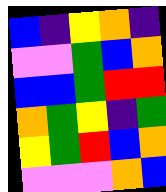[["blue", "indigo", "yellow", "orange", "indigo"], ["violet", "violet", "green", "blue", "orange"], ["blue", "blue", "green", "red", "red"], ["orange", "green", "yellow", "indigo", "green"], ["yellow", "green", "red", "blue", "orange"], ["violet", "violet", "violet", "orange", "blue"]]